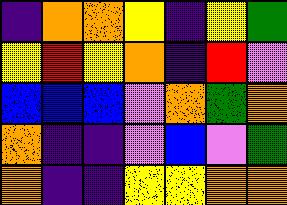[["indigo", "orange", "orange", "yellow", "indigo", "yellow", "green"], ["yellow", "red", "yellow", "orange", "indigo", "red", "violet"], ["blue", "blue", "blue", "violet", "orange", "green", "orange"], ["orange", "indigo", "indigo", "violet", "blue", "violet", "green"], ["orange", "indigo", "indigo", "yellow", "yellow", "orange", "orange"]]